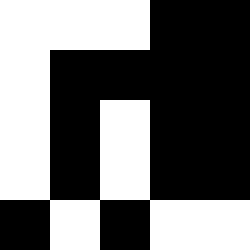[["white", "white", "white", "black", "black"], ["white", "black", "black", "black", "black"], ["white", "black", "white", "black", "black"], ["white", "black", "white", "black", "black"], ["black", "white", "black", "white", "white"]]